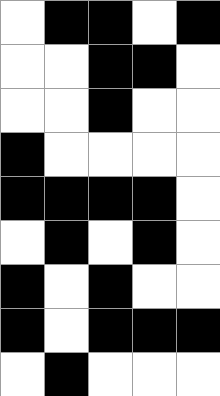[["white", "black", "black", "white", "black"], ["white", "white", "black", "black", "white"], ["white", "white", "black", "white", "white"], ["black", "white", "white", "white", "white"], ["black", "black", "black", "black", "white"], ["white", "black", "white", "black", "white"], ["black", "white", "black", "white", "white"], ["black", "white", "black", "black", "black"], ["white", "black", "white", "white", "white"]]